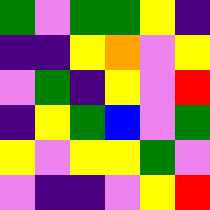[["green", "violet", "green", "green", "yellow", "indigo"], ["indigo", "indigo", "yellow", "orange", "violet", "yellow"], ["violet", "green", "indigo", "yellow", "violet", "red"], ["indigo", "yellow", "green", "blue", "violet", "green"], ["yellow", "violet", "yellow", "yellow", "green", "violet"], ["violet", "indigo", "indigo", "violet", "yellow", "red"]]